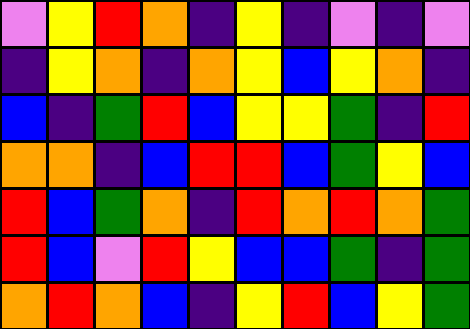[["violet", "yellow", "red", "orange", "indigo", "yellow", "indigo", "violet", "indigo", "violet"], ["indigo", "yellow", "orange", "indigo", "orange", "yellow", "blue", "yellow", "orange", "indigo"], ["blue", "indigo", "green", "red", "blue", "yellow", "yellow", "green", "indigo", "red"], ["orange", "orange", "indigo", "blue", "red", "red", "blue", "green", "yellow", "blue"], ["red", "blue", "green", "orange", "indigo", "red", "orange", "red", "orange", "green"], ["red", "blue", "violet", "red", "yellow", "blue", "blue", "green", "indigo", "green"], ["orange", "red", "orange", "blue", "indigo", "yellow", "red", "blue", "yellow", "green"]]